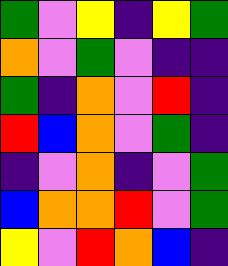[["green", "violet", "yellow", "indigo", "yellow", "green"], ["orange", "violet", "green", "violet", "indigo", "indigo"], ["green", "indigo", "orange", "violet", "red", "indigo"], ["red", "blue", "orange", "violet", "green", "indigo"], ["indigo", "violet", "orange", "indigo", "violet", "green"], ["blue", "orange", "orange", "red", "violet", "green"], ["yellow", "violet", "red", "orange", "blue", "indigo"]]